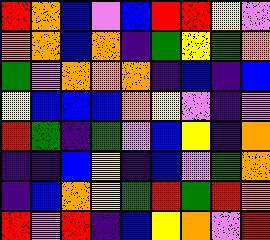[["red", "orange", "blue", "violet", "blue", "red", "red", "yellow", "violet"], ["orange", "orange", "blue", "orange", "indigo", "green", "yellow", "green", "orange"], ["green", "violet", "orange", "orange", "orange", "indigo", "blue", "indigo", "blue"], ["yellow", "blue", "blue", "blue", "orange", "yellow", "violet", "indigo", "violet"], ["red", "green", "indigo", "green", "violet", "blue", "yellow", "indigo", "orange"], ["indigo", "indigo", "blue", "yellow", "indigo", "blue", "violet", "green", "orange"], ["indigo", "blue", "orange", "yellow", "green", "red", "green", "red", "orange"], ["red", "violet", "red", "indigo", "blue", "yellow", "orange", "violet", "red"]]